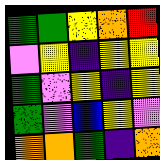[["green", "green", "yellow", "orange", "red"], ["violet", "yellow", "indigo", "yellow", "yellow"], ["green", "violet", "yellow", "indigo", "yellow"], ["green", "violet", "blue", "yellow", "violet"], ["orange", "orange", "green", "indigo", "orange"]]